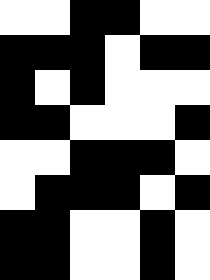[["white", "white", "black", "black", "white", "white"], ["black", "black", "black", "white", "black", "black"], ["black", "white", "black", "white", "white", "white"], ["black", "black", "white", "white", "white", "black"], ["white", "white", "black", "black", "black", "white"], ["white", "black", "black", "black", "white", "black"], ["black", "black", "white", "white", "black", "white"], ["black", "black", "white", "white", "black", "white"]]